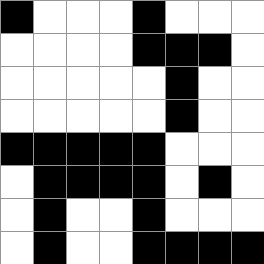[["black", "white", "white", "white", "black", "white", "white", "white"], ["white", "white", "white", "white", "black", "black", "black", "white"], ["white", "white", "white", "white", "white", "black", "white", "white"], ["white", "white", "white", "white", "white", "black", "white", "white"], ["black", "black", "black", "black", "black", "white", "white", "white"], ["white", "black", "black", "black", "black", "white", "black", "white"], ["white", "black", "white", "white", "black", "white", "white", "white"], ["white", "black", "white", "white", "black", "black", "black", "black"]]